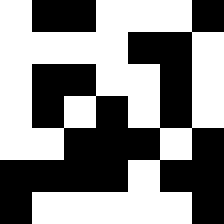[["white", "black", "black", "white", "white", "white", "black"], ["white", "white", "white", "white", "black", "black", "white"], ["white", "black", "black", "white", "white", "black", "white"], ["white", "black", "white", "black", "white", "black", "white"], ["white", "white", "black", "black", "black", "white", "black"], ["black", "black", "black", "black", "white", "black", "black"], ["black", "white", "white", "white", "white", "white", "black"]]